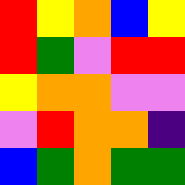[["red", "yellow", "orange", "blue", "yellow"], ["red", "green", "violet", "red", "red"], ["yellow", "orange", "orange", "violet", "violet"], ["violet", "red", "orange", "orange", "indigo"], ["blue", "green", "orange", "green", "green"]]